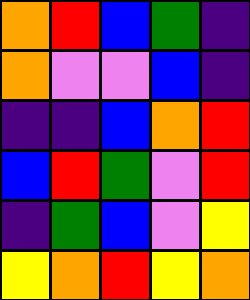[["orange", "red", "blue", "green", "indigo"], ["orange", "violet", "violet", "blue", "indigo"], ["indigo", "indigo", "blue", "orange", "red"], ["blue", "red", "green", "violet", "red"], ["indigo", "green", "blue", "violet", "yellow"], ["yellow", "orange", "red", "yellow", "orange"]]